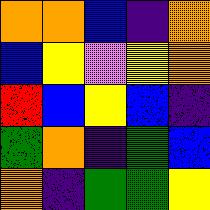[["orange", "orange", "blue", "indigo", "orange"], ["blue", "yellow", "violet", "yellow", "orange"], ["red", "blue", "yellow", "blue", "indigo"], ["green", "orange", "indigo", "green", "blue"], ["orange", "indigo", "green", "green", "yellow"]]